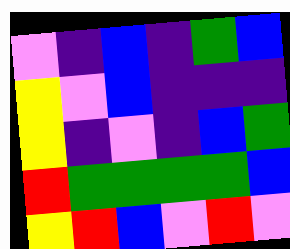[["violet", "indigo", "blue", "indigo", "green", "blue"], ["yellow", "violet", "blue", "indigo", "indigo", "indigo"], ["yellow", "indigo", "violet", "indigo", "blue", "green"], ["red", "green", "green", "green", "green", "blue"], ["yellow", "red", "blue", "violet", "red", "violet"]]